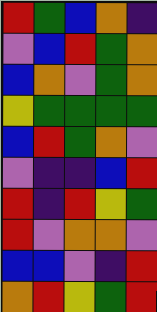[["red", "green", "blue", "orange", "indigo"], ["violet", "blue", "red", "green", "orange"], ["blue", "orange", "violet", "green", "orange"], ["yellow", "green", "green", "green", "green"], ["blue", "red", "green", "orange", "violet"], ["violet", "indigo", "indigo", "blue", "red"], ["red", "indigo", "red", "yellow", "green"], ["red", "violet", "orange", "orange", "violet"], ["blue", "blue", "violet", "indigo", "red"], ["orange", "red", "yellow", "green", "red"]]